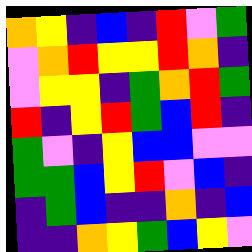[["orange", "yellow", "indigo", "blue", "indigo", "red", "violet", "green"], ["violet", "orange", "red", "yellow", "yellow", "red", "orange", "indigo"], ["violet", "yellow", "yellow", "indigo", "green", "orange", "red", "green"], ["red", "indigo", "yellow", "red", "green", "blue", "red", "indigo"], ["green", "violet", "indigo", "yellow", "blue", "blue", "violet", "violet"], ["green", "green", "blue", "yellow", "red", "violet", "blue", "indigo"], ["indigo", "green", "blue", "indigo", "indigo", "orange", "indigo", "blue"], ["indigo", "indigo", "orange", "yellow", "green", "blue", "yellow", "violet"]]